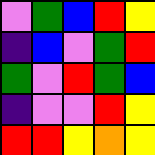[["violet", "green", "blue", "red", "yellow"], ["indigo", "blue", "violet", "green", "red"], ["green", "violet", "red", "green", "blue"], ["indigo", "violet", "violet", "red", "yellow"], ["red", "red", "yellow", "orange", "yellow"]]